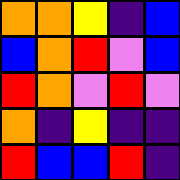[["orange", "orange", "yellow", "indigo", "blue"], ["blue", "orange", "red", "violet", "blue"], ["red", "orange", "violet", "red", "violet"], ["orange", "indigo", "yellow", "indigo", "indigo"], ["red", "blue", "blue", "red", "indigo"]]